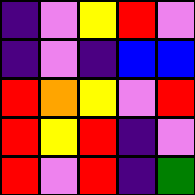[["indigo", "violet", "yellow", "red", "violet"], ["indigo", "violet", "indigo", "blue", "blue"], ["red", "orange", "yellow", "violet", "red"], ["red", "yellow", "red", "indigo", "violet"], ["red", "violet", "red", "indigo", "green"]]